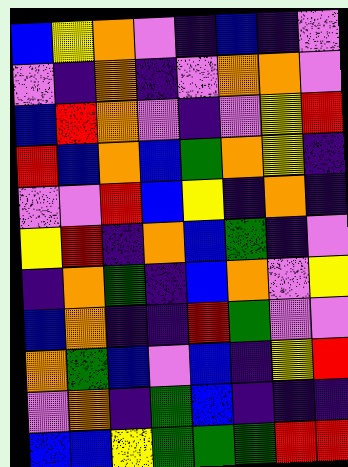[["blue", "yellow", "orange", "violet", "indigo", "blue", "indigo", "violet"], ["violet", "indigo", "orange", "indigo", "violet", "orange", "orange", "violet"], ["blue", "red", "orange", "violet", "indigo", "violet", "yellow", "red"], ["red", "blue", "orange", "blue", "green", "orange", "yellow", "indigo"], ["violet", "violet", "red", "blue", "yellow", "indigo", "orange", "indigo"], ["yellow", "red", "indigo", "orange", "blue", "green", "indigo", "violet"], ["indigo", "orange", "green", "indigo", "blue", "orange", "violet", "yellow"], ["blue", "orange", "indigo", "indigo", "red", "green", "violet", "violet"], ["orange", "green", "blue", "violet", "blue", "indigo", "yellow", "red"], ["violet", "orange", "indigo", "green", "blue", "indigo", "indigo", "indigo"], ["blue", "blue", "yellow", "green", "green", "green", "red", "red"]]